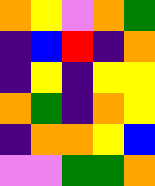[["orange", "yellow", "violet", "orange", "green"], ["indigo", "blue", "red", "indigo", "orange"], ["indigo", "yellow", "indigo", "yellow", "yellow"], ["orange", "green", "indigo", "orange", "yellow"], ["indigo", "orange", "orange", "yellow", "blue"], ["violet", "violet", "green", "green", "orange"]]